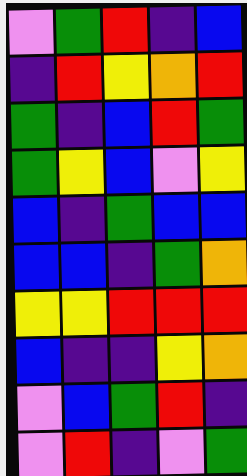[["violet", "green", "red", "indigo", "blue"], ["indigo", "red", "yellow", "orange", "red"], ["green", "indigo", "blue", "red", "green"], ["green", "yellow", "blue", "violet", "yellow"], ["blue", "indigo", "green", "blue", "blue"], ["blue", "blue", "indigo", "green", "orange"], ["yellow", "yellow", "red", "red", "red"], ["blue", "indigo", "indigo", "yellow", "orange"], ["violet", "blue", "green", "red", "indigo"], ["violet", "red", "indigo", "violet", "green"]]